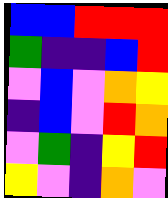[["blue", "blue", "red", "red", "red"], ["green", "indigo", "indigo", "blue", "red"], ["violet", "blue", "violet", "orange", "yellow"], ["indigo", "blue", "violet", "red", "orange"], ["violet", "green", "indigo", "yellow", "red"], ["yellow", "violet", "indigo", "orange", "violet"]]